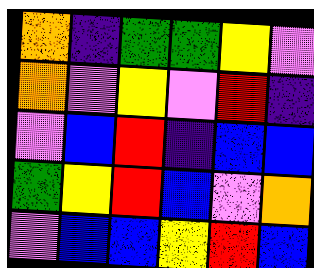[["orange", "indigo", "green", "green", "yellow", "violet"], ["orange", "violet", "yellow", "violet", "red", "indigo"], ["violet", "blue", "red", "indigo", "blue", "blue"], ["green", "yellow", "red", "blue", "violet", "orange"], ["violet", "blue", "blue", "yellow", "red", "blue"]]